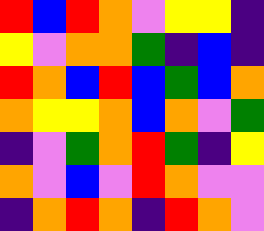[["red", "blue", "red", "orange", "violet", "yellow", "yellow", "indigo"], ["yellow", "violet", "orange", "orange", "green", "indigo", "blue", "indigo"], ["red", "orange", "blue", "red", "blue", "green", "blue", "orange"], ["orange", "yellow", "yellow", "orange", "blue", "orange", "violet", "green"], ["indigo", "violet", "green", "orange", "red", "green", "indigo", "yellow"], ["orange", "violet", "blue", "violet", "red", "orange", "violet", "violet"], ["indigo", "orange", "red", "orange", "indigo", "red", "orange", "violet"]]